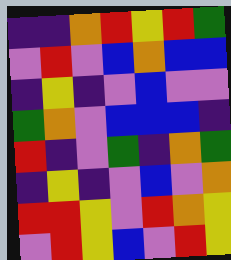[["indigo", "indigo", "orange", "red", "yellow", "red", "green"], ["violet", "red", "violet", "blue", "orange", "blue", "blue"], ["indigo", "yellow", "indigo", "violet", "blue", "violet", "violet"], ["green", "orange", "violet", "blue", "blue", "blue", "indigo"], ["red", "indigo", "violet", "green", "indigo", "orange", "green"], ["indigo", "yellow", "indigo", "violet", "blue", "violet", "orange"], ["red", "red", "yellow", "violet", "red", "orange", "yellow"], ["violet", "red", "yellow", "blue", "violet", "red", "yellow"]]